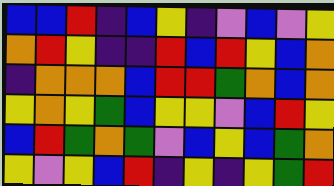[["blue", "blue", "red", "indigo", "blue", "yellow", "indigo", "violet", "blue", "violet", "yellow"], ["orange", "red", "yellow", "indigo", "indigo", "red", "blue", "red", "yellow", "blue", "orange"], ["indigo", "orange", "orange", "orange", "blue", "red", "red", "green", "orange", "blue", "orange"], ["yellow", "orange", "yellow", "green", "blue", "yellow", "yellow", "violet", "blue", "red", "yellow"], ["blue", "red", "green", "orange", "green", "violet", "blue", "yellow", "blue", "green", "orange"], ["yellow", "violet", "yellow", "blue", "red", "indigo", "yellow", "indigo", "yellow", "green", "red"]]